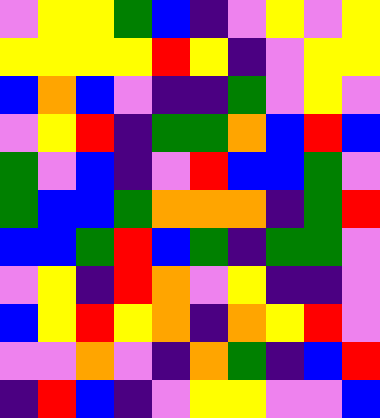[["violet", "yellow", "yellow", "green", "blue", "indigo", "violet", "yellow", "violet", "yellow"], ["yellow", "yellow", "yellow", "yellow", "red", "yellow", "indigo", "violet", "yellow", "yellow"], ["blue", "orange", "blue", "violet", "indigo", "indigo", "green", "violet", "yellow", "violet"], ["violet", "yellow", "red", "indigo", "green", "green", "orange", "blue", "red", "blue"], ["green", "violet", "blue", "indigo", "violet", "red", "blue", "blue", "green", "violet"], ["green", "blue", "blue", "green", "orange", "orange", "orange", "indigo", "green", "red"], ["blue", "blue", "green", "red", "blue", "green", "indigo", "green", "green", "violet"], ["violet", "yellow", "indigo", "red", "orange", "violet", "yellow", "indigo", "indigo", "violet"], ["blue", "yellow", "red", "yellow", "orange", "indigo", "orange", "yellow", "red", "violet"], ["violet", "violet", "orange", "violet", "indigo", "orange", "green", "indigo", "blue", "red"], ["indigo", "red", "blue", "indigo", "violet", "yellow", "yellow", "violet", "violet", "blue"]]